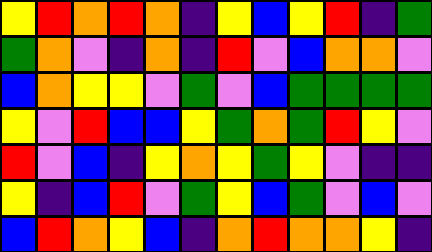[["yellow", "red", "orange", "red", "orange", "indigo", "yellow", "blue", "yellow", "red", "indigo", "green"], ["green", "orange", "violet", "indigo", "orange", "indigo", "red", "violet", "blue", "orange", "orange", "violet"], ["blue", "orange", "yellow", "yellow", "violet", "green", "violet", "blue", "green", "green", "green", "green"], ["yellow", "violet", "red", "blue", "blue", "yellow", "green", "orange", "green", "red", "yellow", "violet"], ["red", "violet", "blue", "indigo", "yellow", "orange", "yellow", "green", "yellow", "violet", "indigo", "indigo"], ["yellow", "indigo", "blue", "red", "violet", "green", "yellow", "blue", "green", "violet", "blue", "violet"], ["blue", "red", "orange", "yellow", "blue", "indigo", "orange", "red", "orange", "orange", "yellow", "indigo"]]